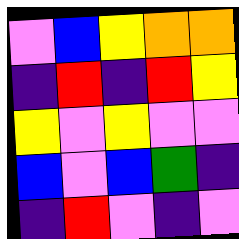[["violet", "blue", "yellow", "orange", "orange"], ["indigo", "red", "indigo", "red", "yellow"], ["yellow", "violet", "yellow", "violet", "violet"], ["blue", "violet", "blue", "green", "indigo"], ["indigo", "red", "violet", "indigo", "violet"]]